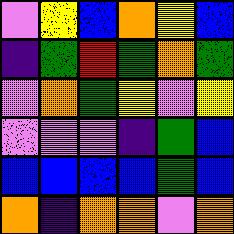[["violet", "yellow", "blue", "orange", "yellow", "blue"], ["indigo", "green", "red", "green", "orange", "green"], ["violet", "orange", "green", "yellow", "violet", "yellow"], ["violet", "violet", "violet", "indigo", "green", "blue"], ["blue", "blue", "blue", "blue", "green", "blue"], ["orange", "indigo", "orange", "orange", "violet", "orange"]]